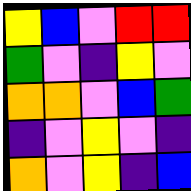[["yellow", "blue", "violet", "red", "red"], ["green", "violet", "indigo", "yellow", "violet"], ["orange", "orange", "violet", "blue", "green"], ["indigo", "violet", "yellow", "violet", "indigo"], ["orange", "violet", "yellow", "indigo", "blue"]]